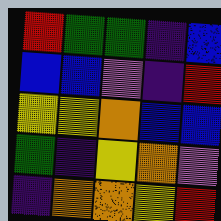[["red", "green", "green", "indigo", "blue"], ["blue", "blue", "violet", "indigo", "red"], ["yellow", "yellow", "orange", "blue", "blue"], ["green", "indigo", "yellow", "orange", "violet"], ["indigo", "orange", "orange", "yellow", "red"]]